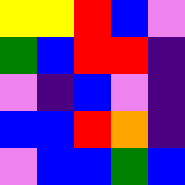[["yellow", "yellow", "red", "blue", "violet"], ["green", "blue", "red", "red", "indigo"], ["violet", "indigo", "blue", "violet", "indigo"], ["blue", "blue", "red", "orange", "indigo"], ["violet", "blue", "blue", "green", "blue"]]